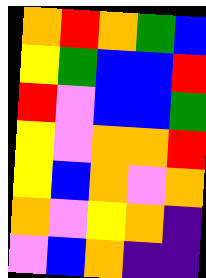[["orange", "red", "orange", "green", "blue"], ["yellow", "green", "blue", "blue", "red"], ["red", "violet", "blue", "blue", "green"], ["yellow", "violet", "orange", "orange", "red"], ["yellow", "blue", "orange", "violet", "orange"], ["orange", "violet", "yellow", "orange", "indigo"], ["violet", "blue", "orange", "indigo", "indigo"]]